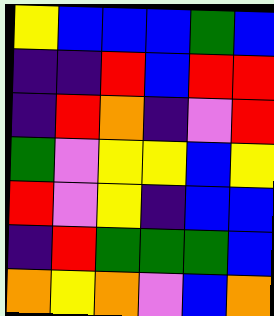[["yellow", "blue", "blue", "blue", "green", "blue"], ["indigo", "indigo", "red", "blue", "red", "red"], ["indigo", "red", "orange", "indigo", "violet", "red"], ["green", "violet", "yellow", "yellow", "blue", "yellow"], ["red", "violet", "yellow", "indigo", "blue", "blue"], ["indigo", "red", "green", "green", "green", "blue"], ["orange", "yellow", "orange", "violet", "blue", "orange"]]